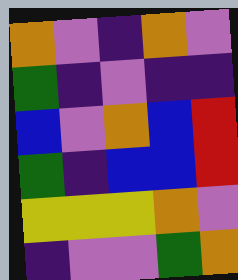[["orange", "violet", "indigo", "orange", "violet"], ["green", "indigo", "violet", "indigo", "indigo"], ["blue", "violet", "orange", "blue", "red"], ["green", "indigo", "blue", "blue", "red"], ["yellow", "yellow", "yellow", "orange", "violet"], ["indigo", "violet", "violet", "green", "orange"]]